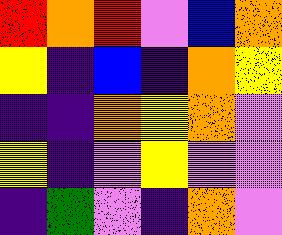[["red", "orange", "red", "violet", "blue", "orange"], ["yellow", "indigo", "blue", "indigo", "orange", "yellow"], ["indigo", "indigo", "orange", "yellow", "orange", "violet"], ["yellow", "indigo", "violet", "yellow", "violet", "violet"], ["indigo", "green", "violet", "indigo", "orange", "violet"]]